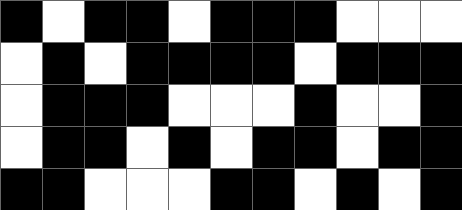[["black", "white", "black", "black", "white", "black", "black", "black", "white", "white", "white"], ["white", "black", "white", "black", "black", "black", "black", "white", "black", "black", "black"], ["white", "black", "black", "black", "white", "white", "white", "black", "white", "white", "black"], ["white", "black", "black", "white", "black", "white", "black", "black", "white", "black", "black"], ["black", "black", "white", "white", "white", "black", "black", "white", "black", "white", "black"]]